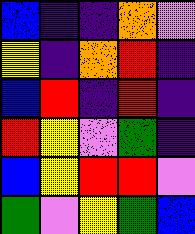[["blue", "indigo", "indigo", "orange", "violet"], ["yellow", "indigo", "orange", "red", "indigo"], ["blue", "red", "indigo", "red", "indigo"], ["red", "yellow", "violet", "green", "indigo"], ["blue", "yellow", "red", "red", "violet"], ["green", "violet", "yellow", "green", "blue"]]